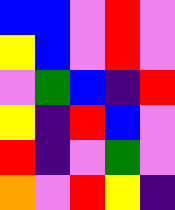[["blue", "blue", "violet", "red", "violet"], ["yellow", "blue", "violet", "red", "violet"], ["violet", "green", "blue", "indigo", "red"], ["yellow", "indigo", "red", "blue", "violet"], ["red", "indigo", "violet", "green", "violet"], ["orange", "violet", "red", "yellow", "indigo"]]